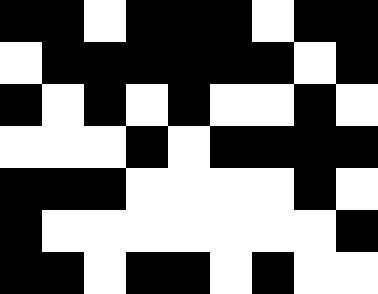[["black", "black", "white", "black", "black", "black", "white", "black", "black"], ["white", "black", "black", "black", "black", "black", "black", "white", "black"], ["black", "white", "black", "white", "black", "white", "white", "black", "white"], ["white", "white", "white", "black", "white", "black", "black", "black", "black"], ["black", "black", "black", "white", "white", "white", "white", "black", "white"], ["black", "white", "white", "white", "white", "white", "white", "white", "black"], ["black", "black", "white", "black", "black", "white", "black", "white", "white"]]